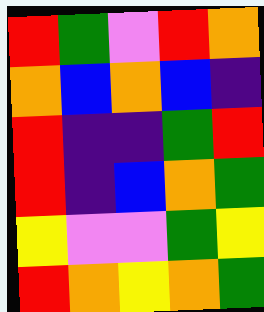[["red", "green", "violet", "red", "orange"], ["orange", "blue", "orange", "blue", "indigo"], ["red", "indigo", "indigo", "green", "red"], ["red", "indigo", "blue", "orange", "green"], ["yellow", "violet", "violet", "green", "yellow"], ["red", "orange", "yellow", "orange", "green"]]